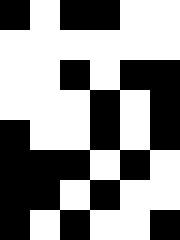[["black", "white", "black", "black", "white", "white"], ["white", "white", "white", "white", "white", "white"], ["white", "white", "black", "white", "black", "black"], ["white", "white", "white", "black", "white", "black"], ["black", "white", "white", "black", "white", "black"], ["black", "black", "black", "white", "black", "white"], ["black", "black", "white", "black", "white", "white"], ["black", "white", "black", "white", "white", "black"]]